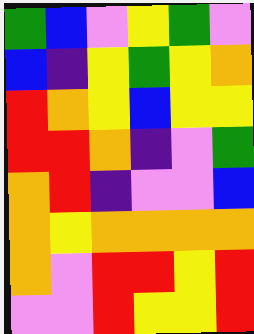[["green", "blue", "violet", "yellow", "green", "violet"], ["blue", "indigo", "yellow", "green", "yellow", "orange"], ["red", "orange", "yellow", "blue", "yellow", "yellow"], ["red", "red", "orange", "indigo", "violet", "green"], ["orange", "red", "indigo", "violet", "violet", "blue"], ["orange", "yellow", "orange", "orange", "orange", "orange"], ["orange", "violet", "red", "red", "yellow", "red"], ["violet", "violet", "red", "yellow", "yellow", "red"]]